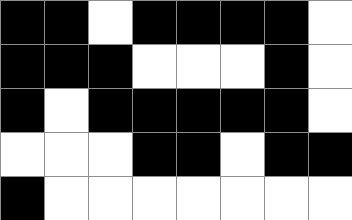[["black", "black", "white", "black", "black", "black", "black", "white"], ["black", "black", "black", "white", "white", "white", "black", "white"], ["black", "white", "black", "black", "black", "black", "black", "white"], ["white", "white", "white", "black", "black", "white", "black", "black"], ["black", "white", "white", "white", "white", "white", "white", "white"]]